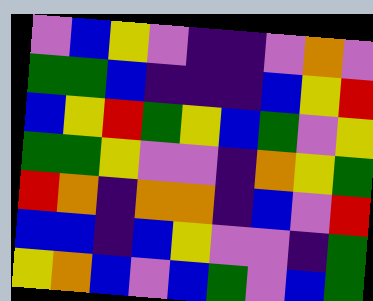[["violet", "blue", "yellow", "violet", "indigo", "indigo", "violet", "orange", "violet"], ["green", "green", "blue", "indigo", "indigo", "indigo", "blue", "yellow", "red"], ["blue", "yellow", "red", "green", "yellow", "blue", "green", "violet", "yellow"], ["green", "green", "yellow", "violet", "violet", "indigo", "orange", "yellow", "green"], ["red", "orange", "indigo", "orange", "orange", "indigo", "blue", "violet", "red"], ["blue", "blue", "indigo", "blue", "yellow", "violet", "violet", "indigo", "green"], ["yellow", "orange", "blue", "violet", "blue", "green", "violet", "blue", "green"]]